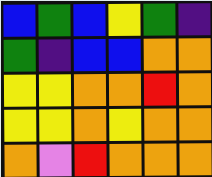[["blue", "green", "blue", "yellow", "green", "indigo"], ["green", "indigo", "blue", "blue", "orange", "orange"], ["yellow", "yellow", "orange", "orange", "red", "orange"], ["yellow", "yellow", "orange", "yellow", "orange", "orange"], ["orange", "violet", "red", "orange", "orange", "orange"]]